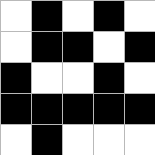[["white", "black", "white", "black", "white"], ["white", "black", "black", "white", "black"], ["black", "white", "white", "black", "white"], ["black", "black", "black", "black", "black"], ["white", "black", "white", "white", "white"]]